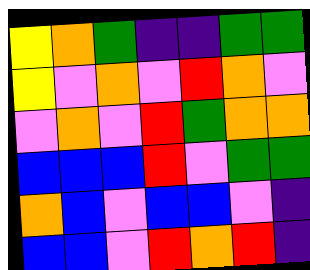[["yellow", "orange", "green", "indigo", "indigo", "green", "green"], ["yellow", "violet", "orange", "violet", "red", "orange", "violet"], ["violet", "orange", "violet", "red", "green", "orange", "orange"], ["blue", "blue", "blue", "red", "violet", "green", "green"], ["orange", "blue", "violet", "blue", "blue", "violet", "indigo"], ["blue", "blue", "violet", "red", "orange", "red", "indigo"]]